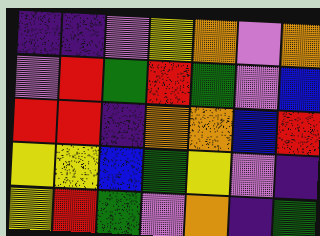[["indigo", "indigo", "violet", "yellow", "orange", "violet", "orange"], ["violet", "red", "green", "red", "green", "violet", "blue"], ["red", "red", "indigo", "orange", "orange", "blue", "red"], ["yellow", "yellow", "blue", "green", "yellow", "violet", "indigo"], ["yellow", "red", "green", "violet", "orange", "indigo", "green"]]